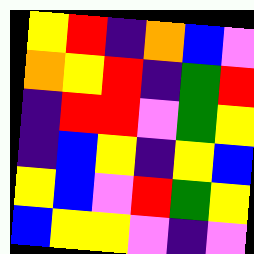[["yellow", "red", "indigo", "orange", "blue", "violet"], ["orange", "yellow", "red", "indigo", "green", "red"], ["indigo", "red", "red", "violet", "green", "yellow"], ["indigo", "blue", "yellow", "indigo", "yellow", "blue"], ["yellow", "blue", "violet", "red", "green", "yellow"], ["blue", "yellow", "yellow", "violet", "indigo", "violet"]]